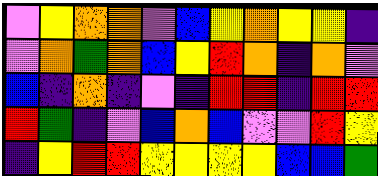[["violet", "yellow", "orange", "orange", "violet", "blue", "yellow", "orange", "yellow", "yellow", "indigo"], ["violet", "orange", "green", "orange", "blue", "yellow", "red", "orange", "indigo", "orange", "violet"], ["blue", "indigo", "orange", "indigo", "violet", "indigo", "red", "red", "indigo", "red", "red"], ["red", "green", "indigo", "violet", "blue", "orange", "blue", "violet", "violet", "red", "yellow"], ["indigo", "yellow", "red", "red", "yellow", "yellow", "yellow", "yellow", "blue", "blue", "green"]]